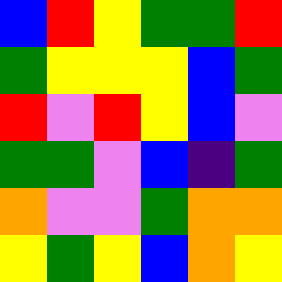[["blue", "red", "yellow", "green", "green", "red"], ["green", "yellow", "yellow", "yellow", "blue", "green"], ["red", "violet", "red", "yellow", "blue", "violet"], ["green", "green", "violet", "blue", "indigo", "green"], ["orange", "violet", "violet", "green", "orange", "orange"], ["yellow", "green", "yellow", "blue", "orange", "yellow"]]